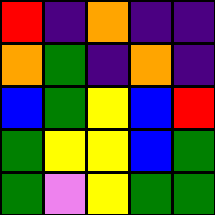[["red", "indigo", "orange", "indigo", "indigo"], ["orange", "green", "indigo", "orange", "indigo"], ["blue", "green", "yellow", "blue", "red"], ["green", "yellow", "yellow", "blue", "green"], ["green", "violet", "yellow", "green", "green"]]